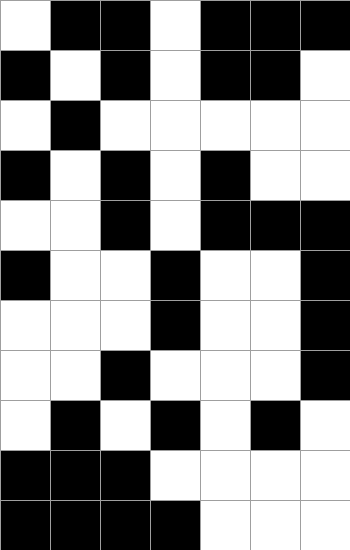[["white", "black", "black", "white", "black", "black", "black"], ["black", "white", "black", "white", "black", "black", "white"], ["white", "black", "white", "white", "white", "white", "white"], ["black", "white", "black", "white", "black", "white", "white"], ["white", "white", "black", "white", "black", "black", "black"], ["black", "white", "white", "black", "white", "white", "black"], ["white", "white", "white", "black", "white", "white", "black"], ["white", "white", "black", "white", "white", "white", "black"], ["white", "black", "white", "black", "white", "black", "white"], ["black", "black", "black", "white", "white", "white", "white"], ["black", "black", "black", "black", "white", "white", "white"]]